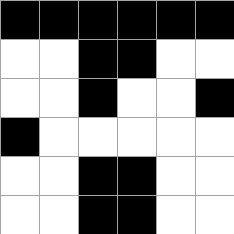[["black", "black", "black", "black", "black", "black"], ["white", "white", "black", "black", "white", "white"], ["white", "white", "black", "white", "white", "black"], ["black", "white", "white", "white", "white", "white"], ["white", "white", "black", "black", "white", "white"], ["white", "white", "black", "black", "white", "white"]]